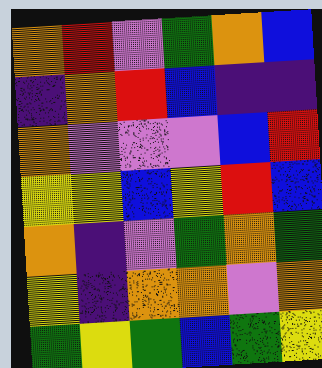[["orange", "red", "violet", "green", "orange", "blue"], ["indigo", "orange", "red", "blue", "indigo", "indigo"], ["orange", "violet", "violet", "violet", "blue", "red"], ["yellow", "yellow", "blue", "yellow", "red", "blue"], ["orange", "indigo", "violet", "green", "orange", "green"], ["yellow", "indigo", "orange", "orange", "violet", "orange"], ["green", "yellow", "green", "blue", "green", "yellow"]]